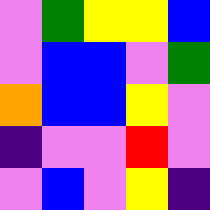[["violet", "green", "yellow", "yellow", "blue"], ["violet", "blue", "blue", "violet", "green"], ["orange", "blue", "blue", "yellow", "violet"], ["indigo", "violet", "violet", "red", "violet"], ["violet", "blue", "violet", "yellow", "indigo"]]